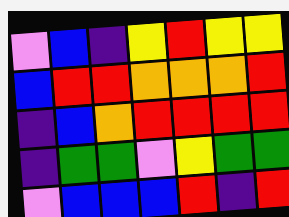[["violet", "blue", "indigo", "yellow", "red", "yellow", "yellow"], ["blue", "red", "red", "orange", "orange", "orange", "red"], ["indigo", "blue", "orange", "red", "red", "red", "red"], ["indigo", "green", "green", "violet", "yellow", "green", "green"], ["violet", "blue", "blue", "blue", "red", "indigo", "red"]]